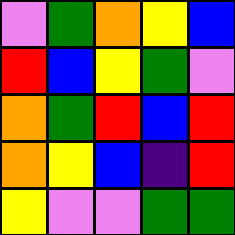[["violet", "green", "orange", "yellow", "blue"], ["red", "blue", "yellow", "green", "violet"], ["orange", "green", "red", "blue", "red"], ["orange", "yellow", "blue", "indigo", "red"], ["yellow", "violet", "violet", "green", "green"]]